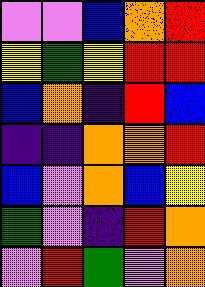[["violet", "violet", "blue", "orange", "red"], ["yellow", "green", "yellow", "red", "red"], ["blue", "orange", "indigo", "red", "blue"], ["indigo", "indigo", "orange", "orange", "red"], ["blue", "violet", "orange", "blue", "yellow"], ["green", "violet", "indigo", "red", "orange"], ["violet", "red", "green", "violet", "orange"]]